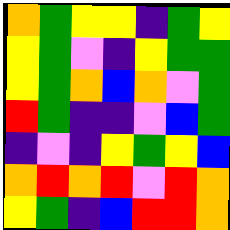[["orange", "green", "yellow", "yellow", "indigo", "green", "yellow"], ["yellow", "green", "violet", "indigo", "yellow", "green", "green"], ["yellow", "green", "orange", "blue", "orange", "violet", "green"], ["red", "green", "indigo", "indigo", "violet", "blue", "green"], ["indigo", "violet", "indigo", "yellow", "green", "yellow", "blue"], ["orange", "red", "orange", "red", "violet", "red", "orange"], ["yellow", "green", "indigo", "blue", "red", "red", "orange"]]